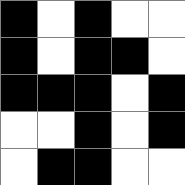[["black", "white", "black", "white", "white"], ["black", "white", "black", "black", "white"], ["black", "black", "black", "white", "black"], ["white", "white", "black", "white", "black"], ["white", "black", "black", "white", "white"]]